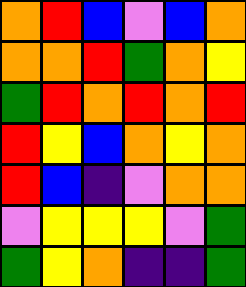[["orange", "red", "blue", "violet", "blue", "orange"], ["orange", "orange", "red", "green", "orange", "yellow"], ["green", "red", "orange", "red", "orange", "red"], ["red", "yellow", "blue", "orange", "yellow", "orange"], ["red", "blue", "indigo", "violet", "orange", "orange"], ["violet", "yellow", "yellow", "yellow", "violet", "green"], ["green", "yellow", "orange", "indigo", "indigo", "green"]]